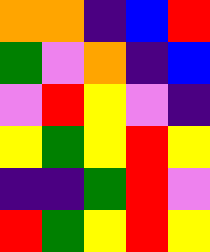[["orange", "orange", "indigo", "blue", "red"], ["green", "violet", "orange", "indigo", "blue"], ["violet", "red", "yellow", "violet", "indigo"], ["yellow", "green", "yellow", "red", "yellow"], ["indigo", "indigo", "green", "red", "violet"], ["red", "green", "yellow", "red", "yellow"]]